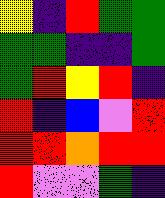[["yellow", "indigo", "red", "green", "green"], ["green", "green", "indigo", "indigo", "green"], ["green", "red", "yellow", "red", "indigo"], ["red", "indigo", "blue", "violet", "red"], ["red", "red", "orange", "red", "red"], ["red", "violet", "violet", "green", "indigo"]]